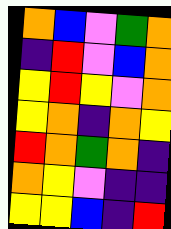[["orange", "blue", "violet", "green", "orange"], ["indigo", "red", "violet", "blue", "orange"], ["yellow", "red", "yellow", "violet", "orange"], ["yellow", "orange", "indigo", "orange", "yellow"], ["red", "orange", "green", "orange", "indigo"], ["orange", "yellow", "violet", "indigo", "indigo"], ["yellow", "yellow", "blue", "indigo", "red"]]